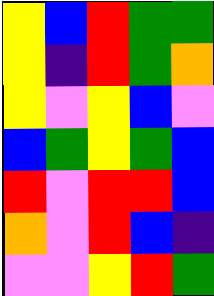[["yellow", "blue", "red", "green", "green"], ["yellow", "indigo", "red", "green", "orange"], ["yellow", "violet", "yellow", "blue", "violet"], ["blue", "green", "yellow", "green", "blue"], ["red", "violet", "red", "red", "blue"], ["orange", "violet", "red", "blue", "indigo"], ["violet", "violet", "yellow", "red", "green"]]